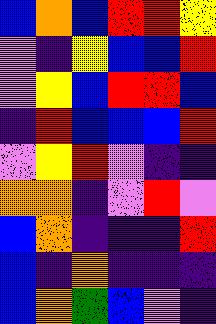[["blue", "orange", "blue", "red", "red", "yellow"], ["violet", "indigo", "yellow", "blue", "blue", "red"], ["violet", "yellow", "blue", "red", "red", "blue"], ["indigo", "red", "blue", "blue", "blue", "red"], ["violet", "yellow", "red", "violet", "indigo", "indigo"], ["orange", "orange", "indigo", "violet", "red", "violet"], ["blue", "orange", "indigo", "indigo", "indigo", "red"], ["blue", "indigo", "orange", "indigo", "indigo", "indigo"], ["blue", "orange", "green", "blue", "violet", "indigo"]]